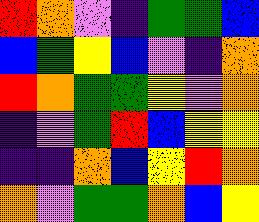[["red", "orange", "violet", "indigo", "green", "green", "blue"], ["blue", "green", "yellow", "blue", "violet", "indigo", "orange"], ["red", "orange", "green", "green", "yellow", "violet", "orange"], ["indigo", "violet", "green", "red", "blue", "yellow", "yellow"], ["indigo", "indigo", "orange", "blue", "yellow", "red", "orange"], ["orange", "violet", "green", "green", "orange", "blue", "yellow"]]